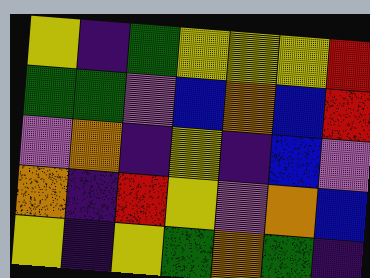[["yellow", "indigo", "green", "yellow", "yellow", "yellow", "red"], ["green", "green", "violet", "blue", "orange", "blue", "red"], ["violet", "orange", "indigo", "yellow", "indigo", "blue", "violet"], ["orange", "indigo", "red", "yellow", "violet", "orange", "blue"], ["yellow", "indigo", "yellow", "green", "orange", "green", "indigo"]]